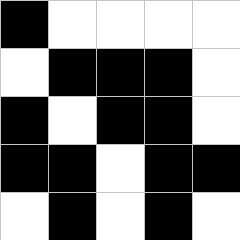[["black", "white", "white", "white", "white"], ["white", "black", "black", "black", "white"], ["black", "white", "black", "black", "white"], ["black", "black", "white", "black", "black"], ["white", "black", "white", "black", "white"]]